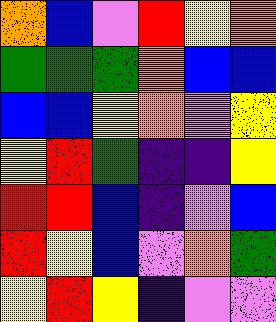[["orange", "blue", "violet", "red", "yellow", "orange"], ["green", "green", "green", "orange", "blue", "blue"], ["blue", "blue", "yellow", "orange", "violet", "yellow"], ["yellow", "red", "green", "indigo", "indigo", "yellow"], ["red", "red", "blue", "indigo", "violet", "blue"], ["red", "yellow", "blue", "violet", "orange", "green"], ["yellow", "red", "yellow", "indigo", "violet", "violet"]]